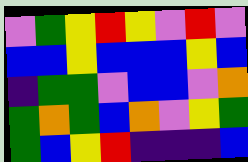[["violet", "green", "yellow", "red", "yellow", "violet", "red", "violet"], ["blue", "blue", "yellow", "blue", "blue", "blue", "yellow", "blue"], ["indigo", "green", "green", "violet", "blue", "blue", "violet", "orange"], ["green", "orange", "green", "blue", "orange", "violet", "yellow", "green"], ["green", "blue", "yellow", "red", "indigo", "indigo", "indigo", "blue"]]